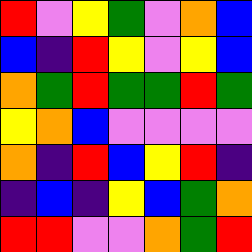[["red", "violet", "yellow", "green", "violet", "orange", "blue"], ["blue", "indigo", "red", "yellow", "violet", "yellow", "blue"], ["orange", "green", "red", "green", "green", "red", "green"], ["yellow", "orange", "blue", "violet", "violet", "violet", "violet"], ["orange", "indigo", "red", "blue", "yellow", "red", "indigo"], ["indigo", "blue", "indigo", "yellow", "blue", "green", "orange"], ["red", "red", "violet", "violet", "orange", "green", "red"]]